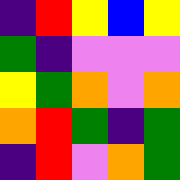[["indigo", "red", "yellow", "blue", "yellow"], ["green", "indigo", "violet", "violet", "violet"], ["yellow", "green", "orange", "violet", "orange"], ["orange", "red", "green", "indigo", "green"], ["indigo", "red", "violet", "orange", "green"]]